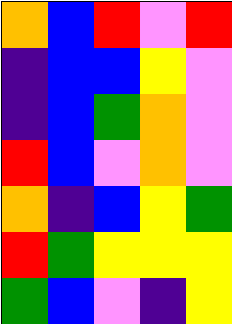[["orange", "blue", "red", "violet", "red"], ["indigo", "blue", "blue", "yellow", "violet"], ["indigo", "blue", "green", "orange", "violet"], ["red", "blue", "violet", "orange", "violet"], ["orange", "indigo", "blue", "yellow", "green"], ["red", "green", "yellow", "yellow", "yellow"], ["green", "blue", "violet", "indigo", "yellow"]]